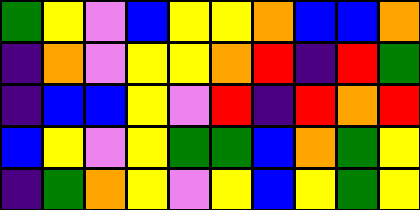[["green", "yellow", "violet", "blue", "yellow", "yellow", "orange", "blue", "blue", "orange"], ["indigo", "orange", "violet", "yellow", "yellow", "orange", "red", "indigo", "red", "green"], ["indigo", "blue", "blue", "yellow", "violet", "red", "indigo", "red", "orange", "red"], ["blue", "yellow", "violet", "yellow", "green", "green", "blue", "orange", "green", "yellow"], ["indigo", "green", "orange", "yellow", "violet", "yellow", "blue", "yellow", "green", "yellow"]]